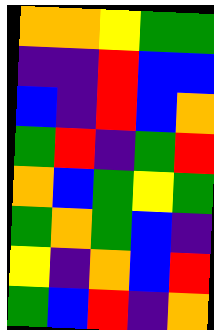[["orange", "orange", "yellow", "green", "green"], ["indigo", "indigo", "red", "blue", "blue"], ["blue", "indigo", "red", "blue", "orange"], ["green", "red", "indigo", "green", "red"], ["orange", "blue", "green", "yellow", "green"], ["green", "orange", "green", "blue", "indigo"], ["yellow", "indigo", "orange", "blue", "red"], ["green", "blue", "red", "indigo", "orange"]]